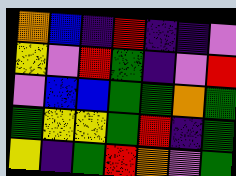[["orange", "blue", "indigo", "red", "indigo", "indigo", "violet"], ["yellow", "violet", "red", "green", "indigo", "violet", "red"], ["violet", "blue", "blue", "green", "green", "orange", "green"], ["green", "yellow", "yellow", "green", "red", "indigo", "green"], ["yellow", "indigo", "green", "red", "orange", "violet", "green"]]